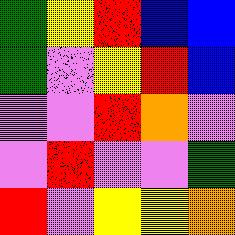[["green", "yellow", "red", "blue", "blue"], ["green", "violet", "yellow", "red", "blue"], ["violet", "violet", "red", "orange", "violet"], ["violet", "red", "violet", "violet", "green"], ["red", "violet", "yellow", "yellow", "orange"]]